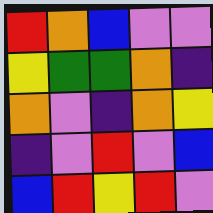[["red", "orange", "blue", "violet", "violet"], ["yellow", "green", "green", "orange", "indigo"], ["orange", "violet", "indigo", "orange", "yellow"], ["indigo", "violet", "red", "violet", "blue"], ["blue", "red", "yellow", "red", "violet"]]